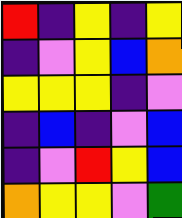[["red", "indigo", "yellow", "indigo", "yellow"], ["indigo", "violet", "yellow", "blue", "orange"], ["yellow", "yellow", "yellow", "indigo", "violet"], ["indigo", "blue", "indigo", "violet", "blue"], ["indigo", "violet", "red", "yellow", "blue"], ["orange", "yellow", "yellow", "violet", "green"]]